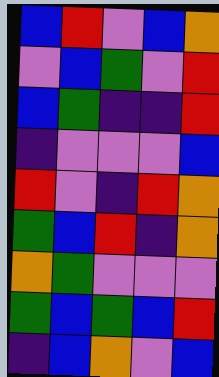[["blue", "red", "violet", "blue", "orange"], ["violet", "blue", "green", "violet", "red"], ["blue", "green", "indigo", "indigo", "red"], ["indigo", "violet", "violet", "violet", "blue"], ["red", "violet", "indigo", "red", "orange"], ["green", "blue", "red", "indigo", "orange"], ["orange", "green", "violet", "violet", "violet"], ["green", "blue", "green", "blue", "red"], ["indigo", "blue", "orange", "violet", "blue"]]